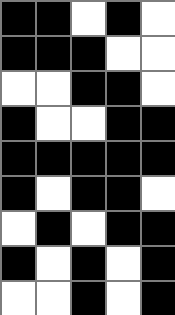[["black", "black", "white", "black", "white"], ["black", "black", "black", "white", "white"], ["white", "white", "black", "black", "white"], ["black", "white", "white", "black", "black"], ["black", "black", "black", "black", "black"], ["black", "white", "black", "black", "white"], ["white", "black", "white", "black", "black"], ["black", "white", "black", "white", "black"], ["white", "white", "black", "white", "black"]]